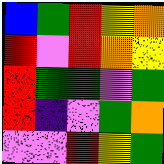[["blue", "green", "red", "yellow", "orange"], ["red", "violet", "red", "orange", "yellow"], ["red", "green", "green", "violet", "green"], ["red", "indigo", "violet", "green", "orange"], ["violet", "violet", "red", "yellow", "green"]]